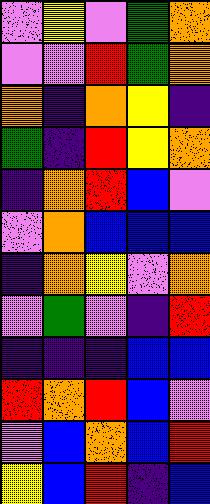[["violet", "yellow", "violet", "green", "orange"], ["violet", "violet", "red", "green", "orange"], ["orange", "indigo", "orange", "yellow", "indigo"], ["green", "indigo", "red", "yellow", "orange"], ["indigo", "orange", "red", "blue", "violet"], ["violet", "orange", "blue", "blue", "blue"], ["indigo", "orange", "yellow", "violet", "orange"], ["violet", "green", "violet", "indigo", "red"], ["indigo", "indigo", "indigo", "blue", "blue"], ["red", "orange", "red", "blue", "violet"], ["violet", "blue", "orange", "blue", "red"], ["yellow", "blue", "red", "indigo", "blue"]]